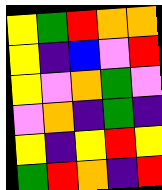[["yellow", "green", "red", "orange", "orange"], ["yellow", "indigo", "blue", "violet", "red"], ["yellow", "violet", "orange", "green", "violet"], ["violet", "orange", "indigo", "green", "indigo"], ["yellow", "indigo", "yellow", "red", "yellow"], ["green", "red", "orange", "indigo", "red"]]